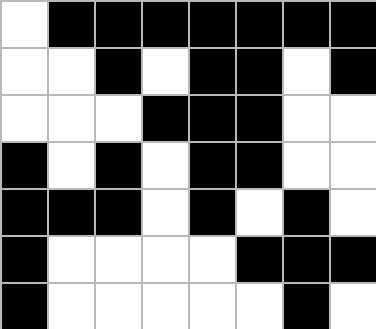[["white", "black", "black", "black", "black", "black", "black", "black"], ["white", "white", "black", "white", "black", "black", "white", "black"], ["white", "white", "white", "black", "black", "black", "white", "white"], ["black", "white", "black", "white", "black", "black", "white", "white"], ["black", "black", "black", "white", "black", "white", "black", "white"], ["black", "white", "white", "white", "white", "black", "black", "black"], ["black", "white", "white", "white", "white", "white", "black", "white"]]